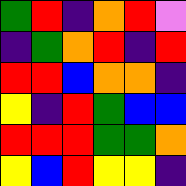[["green", "red", "indigo", "orange", "red", "violet"], ["indigo", "green", "orange", "red", "indigo", "red"], ["red", "red", "blue", "orange", "orange", "indigo"], ["yellow", "indigo", "red", "green", "blue", "blue"], ["red", "red", "red", "green", "green", "orange"], ["yellow", "blue", "red", "yellow", "yellow", "indigo"]]